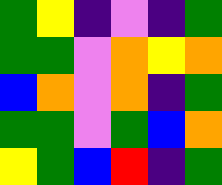[["green", "yellow", "indigo", "violet", "indigo", "green"], ["green", "green", "violet", "orange", "yellow", "orange"], ["blue", "orange", "violet", "orange", "indigo", "green"], ["green", "green", "violet", "green", "blue", "orange"], ["yellow", "green", "blue", "red", "indigo", "green"]]